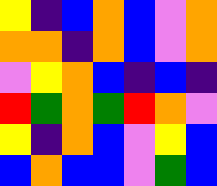[["yellow", "indigo", "blue", "orange", "blue", "violet", "orange"], ["orange", "orange", "indigo", "orange", "blue", "violet", "orange"], ["violet", "yellow", "orange", "blue", "indigo", "blue", "indigo"], ["red", "green", "orange", "green", "red", "orange", "violet"], ["yellow", "indigo", "orange", "blue", "violet", "yellow", "blue"], ["blue", "orange", "blue", "blue", "violet", "green", "blue"]]